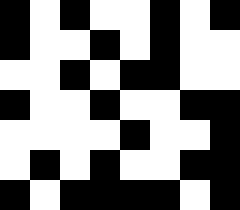[["black", "white", "black", "white", "white", "black", "white", "black"], ["black", "white", "white", "black", "white", "black", "white", "white"], ["white", "white", "black", "white", "black", "black", "white", "white"], ["black", "white", "white", "black", "white", "white", "black", "black"], ["white", "white", "white", "white", "black", "white", "white", "black"], ["white", "black", "white", "black", "white", "white", "black", "black"], ["black", "white", "black", "black", "black", "black", "white", "black"]]